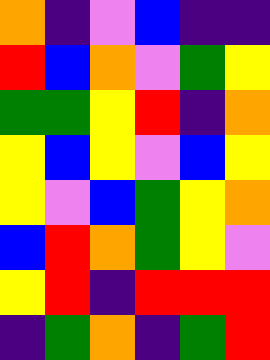[["orange", "indigo", "violet", "blue", "indigo", "indigo"], ["red", "blue", "orange", "violet", "green", "yellow"], ["green", "green", "yellow", "red", "indigo", "orange"], ["yellow", "blue", "yellow", "violet", "blue", "yellow"], ["yellow", "violet", "blue", "green", "yellow", "orange"], ["blue", "red", "orange", "green", "yellow", "violet"], ["yellow", "red", "indigo", "red", "red", "red"], ["indigo", "green", "orange", "indigo", "green", "red"]]